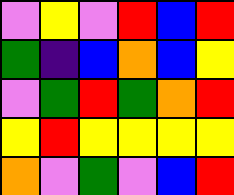[["violet", "yellow", "violet", "red", "blue", "red"], ["green", "indigo", "blue", "orange", "blue", "yellow"], ["violet", "green", "red", "green", "orange", "red"], ["yellow", "red", "yellow", "yellow", "yellow", "yellow"], ["orange", "violet", "green", "violet", "blue", "red"]]